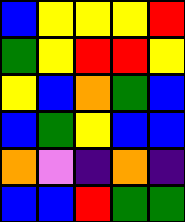[["blue", "yellow", "yellow", "yellow", "red"], ["green", "yellow", "red", "red", "yellow"], ["yellow", "blue", "orange", "green", "blue"], ["blue", "green", "yellow", "blue", "blue"], ["orange", "violet", "indigo", "orange", "indigo"], ["blue", "blue", "red", "green", "green"]]